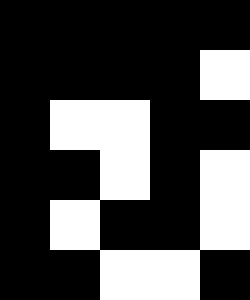[["black", "black", "black", "black", "black"], ["black", "black", "black", "black", "white"], ["black", "white", "white", "black", "black"], ["black", "black", "white", "black", "white"], ["black", "white", "black", "black", "white"], ["black", "black", "white", "white", "black"]]